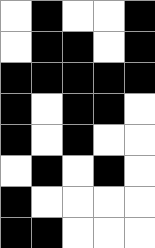[["white", "black", "white", "white", "black"], ["white", "black", "black", "white", "black"], ["black", "black", "black", "black", "black"], ["black", "white", "black", "black", "white"], ["black", "white", "black", "white", "white"], ["white", "black", "white", "black", "white"], ["black", "white", "white", "white", "white"], ["black", "black", "white", "white", "white"]]